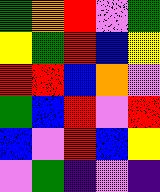[["green", "orange", "red", "violet", "green"], ["yellow", "green", "red", "blue", "yellow"], ["red", "red", "blue", "orange", "violet"], ["green", "blue", "red", "violet", "red"], ["blue", "violet", "red", "blue", "yellow"], ["violet", "green", "indigo", "violet", "indigo"]]